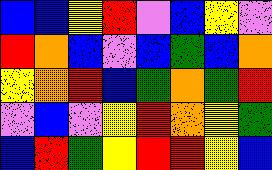[["blue", "blue", "yellow", "red", "violet", "blue", "yellow", "violet"], ["red", "orange", "blue", "violet", "blue", "green", "blue", "orange"], ["yellow", "orange", "red", "blue", "green", "orange", "green", "red"], ["violet", "blue", "violet", "yellow", "red", "orange", "yellow", "green"], ["blue", "red", "green", "yellow", "red", "red", "yellow", "blue"]]